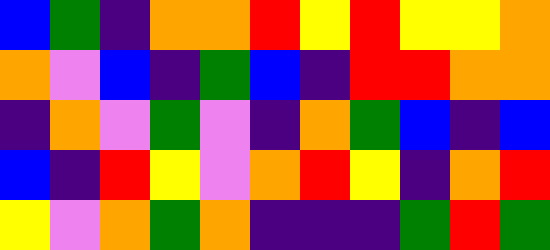[["blue", "green", "indigo", "orange", "orange", "red", "yellow", "red", "yellow", "yellow", "orange"], ["orange", "violet", "blue", "indigo", "green", "blue", "indigo", "red", "red", "orange", "orange"], ["indigo", "orange", "violet", "green", "violet", "indigo", "orange", "green", "blue", "indigo", "blue"], ["blue", "indigo", "red", "yellow", "violet", "orange", "red", "yellow", "indigo", "orange", "red"], ["yellow", "violet", "orange", "green", "orange", "indigo", "indigo", "indigo", "green", "red", "green"]]